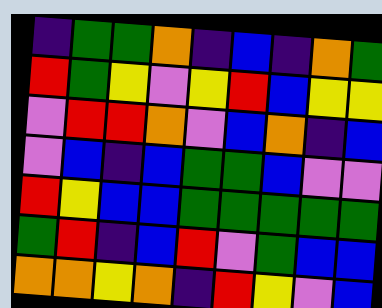[["indigo", "green", "green", "orange", "indigo", "blue", "indigo", "orange", "green"], ["red", "green", "yellow", "violet", "yellow", "red", "blue", "yellow", "yellow"], ["violet", "red", "red", "orange", "violet", "blue", "orange", "indigo", "blue"], ["violet", "blue", "indigo", "blue", "green", "green", "blue", "violet", "violet"], ["red", "yellow", "blue", "blue", "green", "green", "green", "green", "green"], ["green", "red", "indigo", "blue", "red", "violet", "green", "blue", "blue"], ["orange", "orange", "yellow", "orange", "indigo", "red", "yellow", "violet", "blue"]]